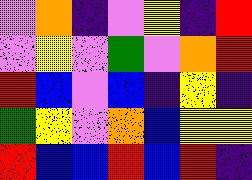[["violet", "orange", "indigo", "violet", "yellow", "indigo", "red"], ["violet", "yellow", "violet", "green", "violet", "orange", "red"], ["red", "blue", "violet", "blue", "indigo", "yellow", "indigo"], ["green", "yellow", "violet", "orange", "blue", "yellow", "yellow"], ["red", "blue", "blue", "red", "blue", "red", "indigo"]]